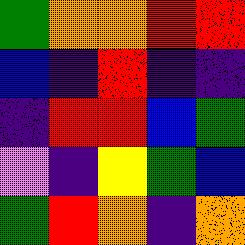[["green", "orange", "orange", "red", "red"], ["blue", "indigo", "red", "indigo", "indigo"], ["indigo", "red", "red", "blue", "green"], ["violet", "indigo", "yellow", "green", "blue"], ["green", "red", "orange", "indigo", "orange"]]